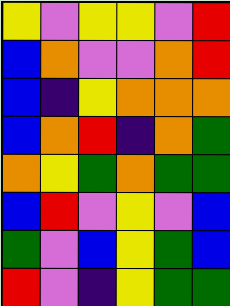[["yellow", "violet", "yellow", "yellow", "violet", "red"], ["blue", "orange", "violet", "violet", "orange", "red"], ["blue", "indigo", "yellow", "orange", "orange", "orange"], ["blue", "orange", "red", "indigo", "orange", "green"], ["orange", "yellow", "green", "orange", "green", "green"], ["blue", "red", "violet", "yellow", "violet", "blue"], ["green", "violet", "blue", "yellow", "green", "blue"], ["red", "violet", "indigo", "yellow", "green", "green"]]